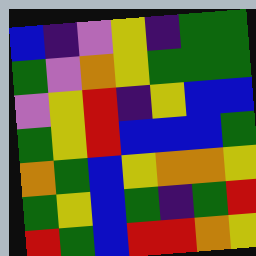[["blue", "indigo", "violet", "yellow", "indigo", "green", "green"], ["green", "violet", "orange", "yellow", "green", "green", "green"], ["violet", "yellow", "red", "indigo", "yellow", "blue", "blue"], ["green", "yellow", "red", "blue", "blue", "blue", "green"], ["orange", "green", "blue", "yellow", "orange", "orange", "yellow"], ["green", "yellow", "blue", "green", "indigo", "green", "red"], ["red", "green", "blue", "red", "red", "orange", "yellow"]]